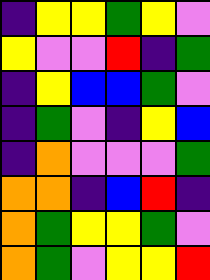[["indigo", "yellow", "yellow", "green", "yellow", "violet"], ["yellow", "violet", "violet", "red", "indigo", "green"], ["indigo", "yellow", "blue", "blue", "green", "violet"], ["indigo", "green", "violet", "indigo", "yellow", "blue"], ["indigo", "orange", "violet", "violet", "violet", "green"], ["orange", "orange", "indigo", "blue", "red", "indigo"], ["orange", "green", "yellow", "yellow", "green", "violet"], ["orange", "green", "violet", "yellow", "yellow", "red"]]